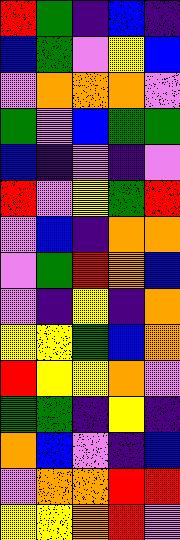[["red", "green", "indigo", "blue", "indigo"], ["blue", "green", "violet", "yellow", "blue"], ["violet", "orange", "orange", "orange", "violet"], ["green", "violet", "blue", "green", "green"], ["blue", "indigo", "violet", "indigo", "violet"], ["red", "violet", "yellow", "green", "red"], ["violet", "blue", "indigo", "orange", "orange"], ["violet", "green", "red", "orange", "blue"], ["violet", "indigo", "yellow", "indigo", "orange"], ["yellow", "yellow", "green", "blue", "orange"], ["red", "yellow", "yellow", "orange", "violet"], ["green", "green", "indigo", "yellow", "indigo"], ["orange", "blue", "violet", "indigo", "blue"], ["violet", "orange", "orange", "red", "red"], ["yellow", "yellow", "orange", "red", "violet"]]